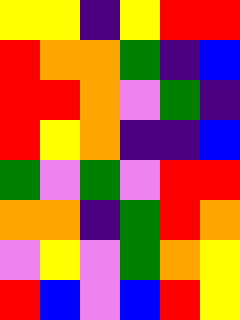[["yellow", "yellow", "indigo", "yellow", "red", "red"], ["red", "orange", "orange", "green", "indigo", "blue"], ["red", "red", "orange", "violet", "green", "indigo"], ["red", "yellow", "orange", "indigo", "indigo", "blue"], ["green", "violet", "green", "violet", "red", "red"], ["orange", "orange", "indigo", "green", "red", "orange"], ["violet", "yellow", "violet", "green", "orange", "yellow"], ["red", "blue", "violet", "blue", "red", "yellow"]]